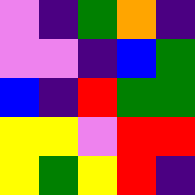[["violet", "indigo", "green", "orange", "indigo"], ["violet", "violet", "indigo", "blue", "green"], ["blue", "indigo", "red", "green", "green"], ["yellow", "yellow", "violet", "red", "red"], ["yellow", "green", "yellow", "red", "indigo"]]